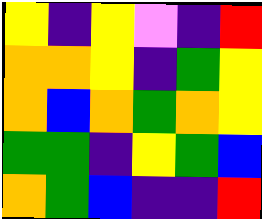[["yellow", "indigo", "yellow", "violet", "indigo", "red"], ["orange", "orange", "yellow", "indigo", "green", "yellow"], ["orange", "blue", "orange", "green", "orange", "yellow"], ["green", "green", "indigo", "yellow", "green", "blue"], ["orange", "green", "blue", "indigo", "indigo", "red"]]